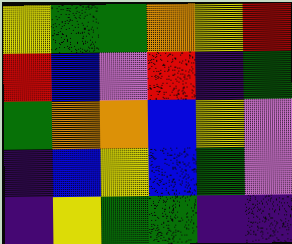[["yellow", "green", "green", "orange", "yellow", "red"], ["red", "blue", "violet", "red", "indigo", "green"], ["green", "orange", "orange", "blue", "yellow", "violet"], ["indigo", "blue", "yellow", "blue", "green", "violet"], ["indigo", "yellow", "green", "green", "indigo", "indigo"]]